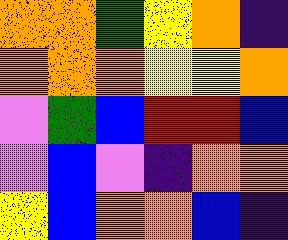[["orange", "orange", "green", "yellow", "orange", "indigo"], ["orange", "orange", "orange", "yellow", "yellow", "orange"], ["violet", "green", "blue", "red", "red", "blue"], ["violet", "blue", "violet", "indigo", "orange", "orange"], ["yellow", "blue", "orange", "orange", "blue", "indigo"]]